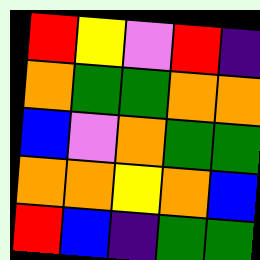[["red", "yellow", "violet", "red", "indigo"], ["orange", "green", "green", "orange", "orange"], ["blue", "violet", "orange", "green", "green"], ["orange", "orange", "yellow", "orange", "blue"], ["red", "blue", "indigo", "green", "green"]]